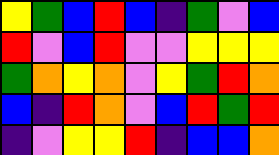[["yellow", "green", "blue", "red", "blue", "indigo", "green", "violet", "blue"], ["red", "violet", "blue", "red", "violet", "violet", "yellow", "yellow", "yellow"], ["green", "orange", "yellow", "orange", "violet", "yellow", "green", "red", "orange"], ["blue", "indigo", "red", "orange", "violet", "blue", "red", "green", "red"], ["indigo", "violet", "yellow", "yellow", "red", "indigo", "blue", "blue", "orange"]]